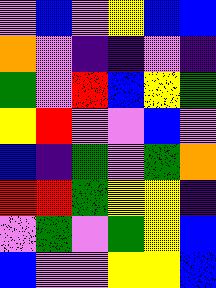[["violet", "blue", "violet", "yellow", "blue", "blue"], ["orange", "violet", "indigo", "indigo", "violet", "indigo"], ["green", "violet", "red", "blue", "yellow", "green"], ["yellow", "red", "violet", "violet", "blue", "violet"], ["blue", "indigo", "green", "violet", "green", "orange"], ["red", "red", "green", "yellow", "yellow", "indigo"], ["violet", "green", "violet", "green", "yellow", "blue"], ["blue", "violet", "violet", "yellow", "yellow", "blue"]]